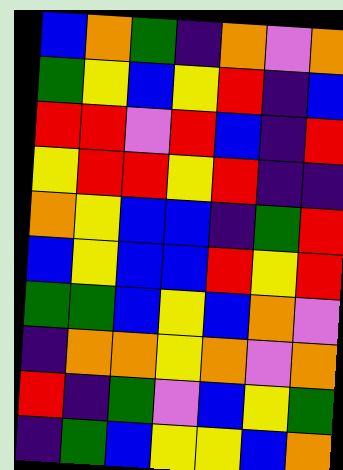[["blue", "orange", "green", "indigo", "orange", "violet", "orange"], ["green", "yellow", "blue", "yellow", "red", "indigo", "blue"], ["red", "red", "violet", "red", "blue", "indigo", "red"], ["yellow", "red", "red", "yellow", "red", "indigo", "indigo"], ["orange", "yellow", "blue", "blue", "indigo", "green", "red"], ["blue", "yellow", "blue", "blue", "red", "yellow", "red"], ["green", "green", "blue", "yellow", "blue", "orange", "violet"], ["indigo", "orange", "orange", "yellow", "orange", "violet", "orange"], ["red", "indigo", "green", "violet", "blue", "yellow", "green"], ["indigo", "green", "blue", "yellow", "yellow", "blue", "orange"]]